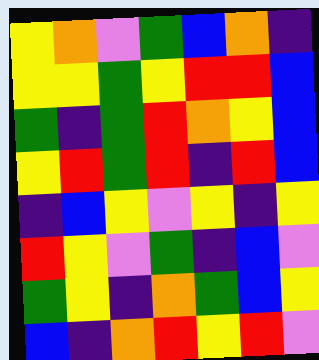[["yellow", "orange", "violet", "green", "blue", "orange", "indigo"], ["yellow", "yellow", "green", "yellow", "red", "red", "blue"], ["green", "indigo", "green", "red", "orange", "yellow", "blue"], ["yellow", "red", "green", "red", "indigo", "red", "blue"], ["indigo", "blue", "yellow", "violet", "yellow", "indigo", "yellow"], ["red", "yellow", "violet", "green", "indigo", "blue", "violet"], ["green", "yellow", "indigo", "orange", "green", "blue", "yellow"], ["blue", "indigo", "orange", "red", "yellow", "red", "violet"]]